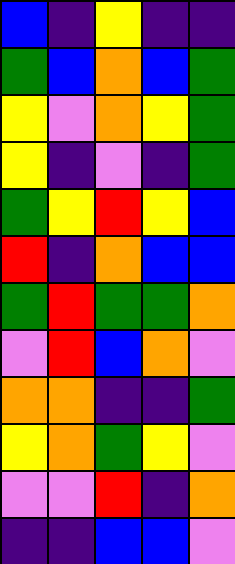[["blue", "indigo", "yellow", "indigo", "indigo"], ["green", "blue", "orange", "blue", "green"], ["yellow", "violet", "orange", "yellow", "green"], ["yellow", "indigo", "violet", "indigo", "green"], ["green", "yellow", "red", "yellow", "blue"], ["red", "indigo", "orange", "blue", "blue"], ["green", "red", "green", "green", "orange"], ["violet", "red", "blue", "orange", "violet"], ["orange", "orange", "indigo", "indigo", "green"], ["yellow", "orange", "green", "yellow", "violet"], ["violet", "violet", "red", "indigo", "orange"], ["indigo", "indigo", "blue", "blue", "violet"]]